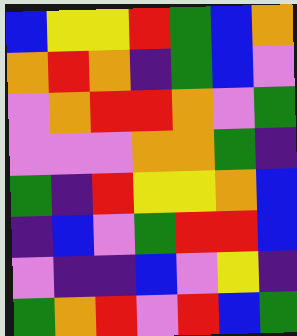[["blue", "yellow", "yellow", "red", "green", "blue", "orange"], ["orange", "red", "orange", "indigo", "green", "blue", "violet"], ["violet", "orange", "red", "red", "orange", "violet", "green"], ["violet", "violet", "violet", "orange", "orange", "green", "indigo"], ["green", "indigo", "red", "yellow", "yellow", "orange", "blue"], ["indigo", "blue", "violet", "green", "red", "red", "blue"], ["violet", "indigo", "indigo", "blue", "violet", "yellow", "indigo"], ["green", "orange", "red", "violet", "red", "blue", "green"]]